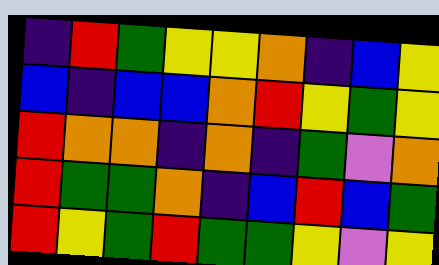[["indigo", "red", "green", "yellow", "yellow", "orange", "indigo", "blue", "yellow"], ["blue", "indigo", "blue", "blue", "orange", "red", "yellow", "green", "yellow"], ["red", "orange", "orange", "indigo", "orange", "indigo", "green", "violet", "orange"], ["red", "green", "green", "orange", "indigo", "blue", "red", "blue", "green"], ["red", "yellow", "green", "red", "green", "green", "yellow", "violet", "yellow"]]